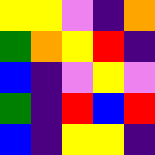[["yellow", "yellow", "violet", "indigo", "orange"], ["green", "orange", "yellow", "red", "indigo"], ["blue", "indigo", "violet", "yellow", "violet"], ["green", "indigo", "red", "blue", "red"], ["blue", "indigo", "yellow", "yellow", "indigo"]]